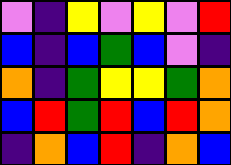[["violet", "indigo", "yellow", "violet", "yellow", "violet", "red"], ["blue", "indigo", "blue", "green", "blue", "violet", "indigo"], ["orange", "indigo", "green", "yellow", "yellow", "green", "orange"], ["blue", "red", "green", "red", "blue", "red", "orange"], ["indigo", "orange", "blue", "red", "indigo", "orange", "blue"]]